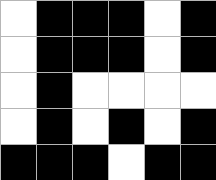[["white", "black", "black", "black", "white", "black"], ["white", "black", "black", "black", "white", "black"], ["white", "black", "white", "white", "white", "white"], ["white", "black", "white", "black", "white", "black"], ["black", "black", "black", "white", "black", "black"]]